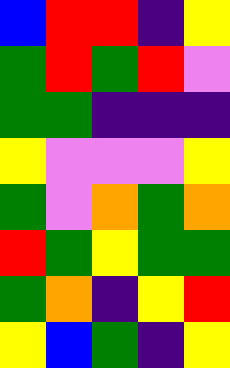[["blue", "red", "red", "indigo", "yellow"], ["green", "red", "green", "red", "violet"], ["green", "green", "indigo", "indigo", "indigo"], ["yellow", "violet", "violet", "violet", "yellow"], ["green", "violet", "orange", "green", "orange"], ["red", "green", "yellow", "green", "green"], ["green", "orange", "indigo", "yellow", "red"], ["yellow", "blue", "green", "indigo", "yellow"]]